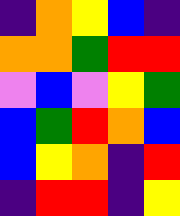[["indigo", "orange", "yellow", "blue", "indigo"], ["orange", "orange", "green", "red", "red"], ["violet", "blue", "violet", "yellow", "green"], ["blue", "green", "red", "orange", "blue"], ["blue", "yellow", "orange", "indigo", "red"], ["indigo", "red", "red", "indigo", "yellow"]]